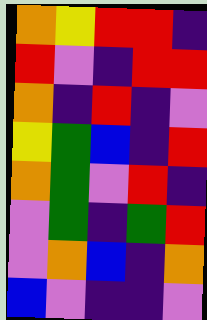[["orange", "yellow", "red", "red", "indigo"], ["red", "violet", "indigo", "red", "red"], ["orange", "indigo", "red", "indigo", "violet"], ["yellow", "green", "blue", "indigo", "red"], ["orange", "green", "violet", "red", "indigo"], ["violet", "green", "indigo", "green", "red"], ["violet", "orange", "blue", "indigo", "orange"], ["blue", "violet", "indigo", "indigo", "violet"]]